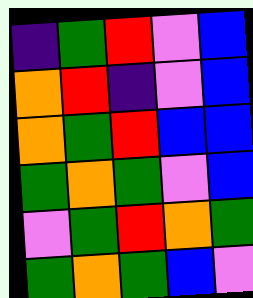[["indigo", "green", "red", "violet", "blue"], ["orange", "red", "indigo", "violet", "blue"], ["orange", "green", "red", "blue", "blue"], ["green", "orange", "green", "violet", "blue"], ["violet", "green", "red", "orange", "green"], ["green", "orange", "green", "blue", "violet"]]